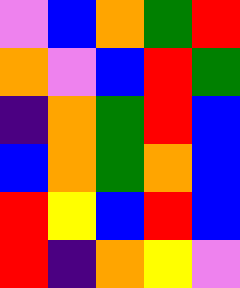[["violet", "blue", "orange", "green", "red"], ["orange", "violet", "blue", "red", "green"], ["indigo", "orange", "green", "red", "blue"], ["blue", "orange", "green", "orange", "blue"], ["red", "yellow", "blue", "red", "blue"], ["red", "indigo", "orange", "yellow", "violet"]]